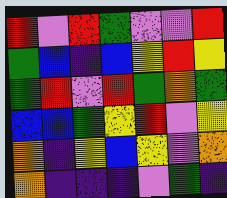[["red", "violet", "red", "green", "violet", "violet", "red"], ["green", "blue", "indigo", "blue", "yellow", "red", "yellow"], ["green", "red", "violet", "red", "green", "orange", "green"], ["blue", "blue", "green", "yellow", "red", "violet", "yellow"], ["orange", "indigo", "yellow", "blue", "yellow", "violet", "orange"], ["orange", "indigo", "indigo", "indigo", "violet", "green", "indigo"]]